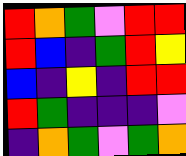[["red", "orange", "green", "violet", "red", "red"], ["red", "blue", "indigo", "green", "red", "yellow"], ["blue", "indigo", "yellow", "indigo", "red", "red"], ["red", "green", "indigo", "indigo", "indigo", "violet"], ["indigo", "orange", "green", "violet", "green", "orange"]]